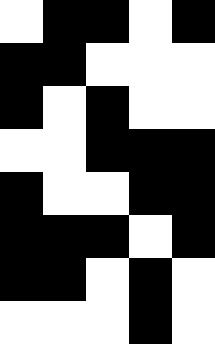[["white", "black", "black", "white", "black"], ["black", "black", "white", "white", "white"], ["black", "white", "black", "white", "white"], ["white", "white", "black", "black", "black"], ["black", "white", "white", "black", "black"], ["black", "black", "black", "white", "black"], ["black", "black", "white", "black", "white"], ["white", "white", "white", "black", "white"]]